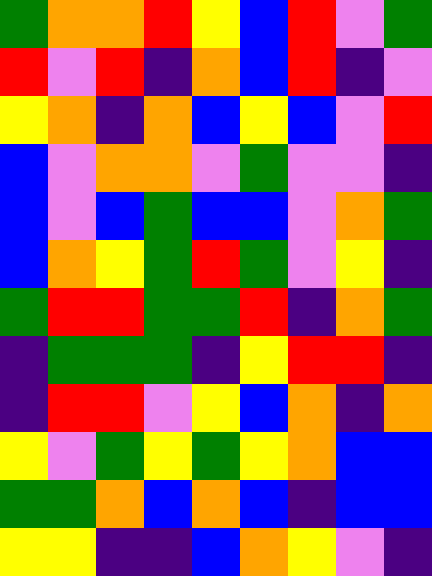[["green", "orange", "orange", "red", "yellow", "blue", "red", "violet", "green"], ["red", "violet", "red", "indigo", "orange", "blue", "red", "indigo", "violet"], ["yellow", "orange", "indigo", "orange", "blue", "yellow", "blue", "violet", "red"], ["blue", "violet", "orange", "orange", "violet", "green", "violet", "violet", "indigo"], ["blue", "violet", "blue", "green", "blue", "blue", "violet", "orange", "green"], ["blue", "orange", "yellow", "green", "red", "green", "violet", "yellow", "indigo"], ["green", "red", "red", "green", "green", "red", "indigo", "orange", "green"], ["indigo", "green", "green", "green", "indigo", "yellow", "red", "red", "indigo"], ["indigo", "red", "red", "violet", "yellow", "blue", "orange", "indigo", "orange"], ["yellow", "violet", "green", "yellow", "green", "yellow", "orange", "blue", "blue"], ["green", "green", "orange", "blue", "orange", "blue", "indigo", "blue", "blue"], ["yellow", "yellow", "indigo", "indigo", "blue", "orange", "yellow", "violet", "indigo"]]